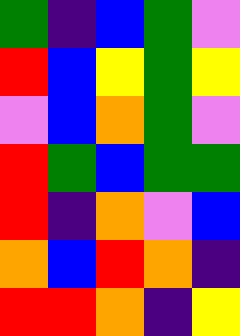[["green", "indigo", "blue", "green", "violet"], ["red", "blue", "yellow", "green", "yellow"], ["violet", "blue", "orange", "green", "violet"], ["red", "green", "blue", "green", "green"], ["red", "indigo", "orange", "violet", "blue"], ["orange", "blue", "red", "orange", "indigo"], ["red", "red", "orange", "indigo", "yellow"]]